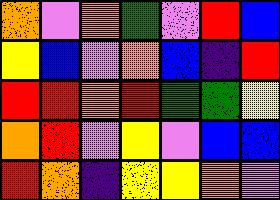[["orange", "violet", "orange", "green", "violet", "red", "blue"], ["yellow", "blue", "violet", "orange", "blue", "indigo", "red"], ["red", "red", "orange", "red", "green", "green", "yellow"], ["orange", "red", "violet", "yellow", "violet", "blue", "blue"], ["red", "orange", "indigo", "yellow", "yellow", "orange", "violet"]]